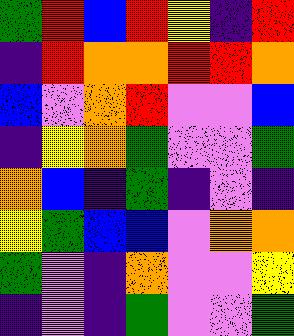[["green", "red", "blue", "red", "yellow", "indigo", "red"], ["indigo", "red", "orange", "orange", "red", "red", "orange"], ["blue", "violet", "orange", "red", "violet", "violet", "blue"], ["indigo", "yellow", "orange", "green", "violet", "violet", "green"], ["orange", "blue", "indigo", "green", "indigo", "violet", "indigo"], ["yellow", "green", "blue", "blue", "violet", "orange", "orange"], ["green", "violet", "indigo", "orange", "violet", "violet", "yellow"], ["indigo", "violet", "indigo", "green", "violet", "violet", "green"]]